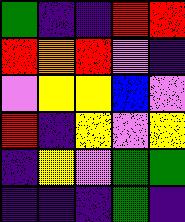[["green", "indigo", "indigo", "red", "red"], ["red", "orange", "red", "violet", "indigo"], ["violet", "yellow", "yellow", "blue", "violet"], ["red", "indigo", "yellow", "violet", "yellow"], ["indigo", "yellow", "violet", "green", "green"], ["indigo", "indigo", "indigo", "green", "indigo"]]